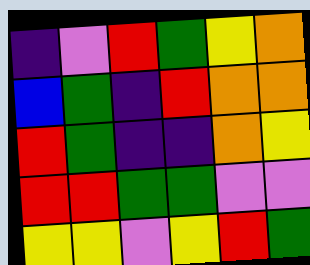[["indigo", "violet", "red", "green", "yellow", "orange"], ["blue", "green", "indigo", "red", "orange", "orange"], ["red", "green", "indigo", "indigo", "orange", "yellow"], ["red", "red", "green", "green", "violet", "violet"], ["yellow", "yellow", "violet", "yellow", "red", "green"]]